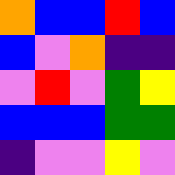[["orange", "blue", "blue", "red", "blue"], ["blue", "violet", "orange", "indigo", "indigo"], ["violet", "red", "violet", "green", "yellow"], ["blue", "blue", "blue", "green", "green"], ["indigo", "violet", "violet", "yellow", "violet"]]